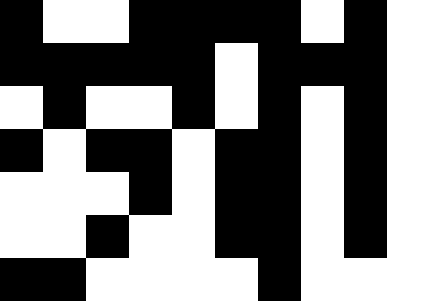[["black", "white", "white", "black", "black", "black", "black", "white", "black", "white"], ["black", "black", "black", "black", "black", "white", "black", "black", "black", "white"], ["white", "black", "white", "white", "black", "white", "black", "white", "black", "white"], ["black", "white", "black", "black", "white", "black", "black", "white", "black", "white"], ["white", "white", "white", "black", "white", "black", "black", "white", "black", "white"], ["white", "white", "black", "white", "white", "black", "black", "white", "black", "white"], ["black", "black", "white", "white", "white", "white", "black", "white", "white", "white"]]